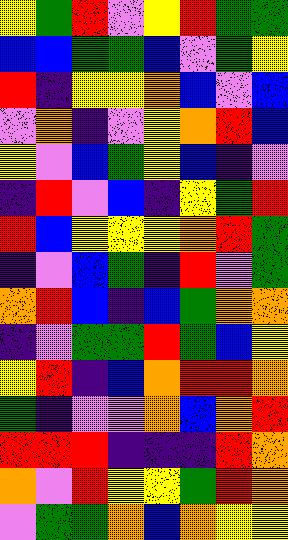[["yellow", "green", "red", "violet", "yellow", "red", "green", "green"], ["blue", "blue", "green", "green", "blue", "violet", "green", "yellow"], ["red", "indigo", "yellow", "yellow", "orange", "blue", "violet", "blue"], ["violet", "orange", "indigo", "violet", "yellow", "orange", "red", "blue"], ["yellow", "violet", "blue", "green", "yellow", "blue", "indigo", "violet"], ["indigo", "red", "violet", "blue", "indigo", "yellow", "green", "red"], ["red", "blue", "yellow", "yellow", "yellow", "orange", "red", "green"], ["indigo", "violet", "blue", "green", "indigo", "red", "violet", "green"], ["orange", "red", "blue", "indigo", "blue", "green", "orange", "orange"], ["indigo", "violet", "green", "green", "red", "green", "blue", "yellow"], ["yellow", "red", "indigo", "blue", "orange", "red", "red", "orange"], ["green", "indigo", "violet", "violet", "orange", "blue", "orange", "red"], ["red", "red", "red", "indigo", "indigo", "indigo", "red", "orange"], ["orange", "violet", "red", "yellow", "yellow", "green", "red", "orange"], ["violet", "green", "green", "orange", "blue", "orange", "yellow", "yellow"]]